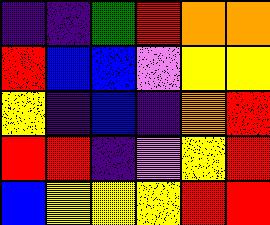[["indigo", "indigo", "green", "red", "orange", "orange"], ["red", "blue", "blue", "violet", "yellow", "yellow"], ["yellow", "indigo", "blue", "indigo", "orange", "red"], ["red", "red", "indigo", "violet", "yellow", "red"], ["blue", "yellow", "yellow", "yellow", "red", "red"]]